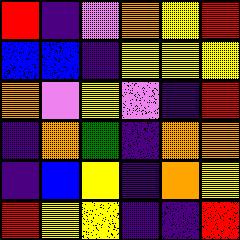[["red", "indigo", "violet", "orange", "yellow", "red"], ["blue", "blue", "indigo", "yellow", "yellow", "yellow"], ["orange", "violet", "yellow", "violet", "indigo", "red"], ["indigo", "orange", "green", "indigo", "orange", "orange"], ["indigo", "blue", "yellow", "indigo", "orange", "yellow"], ["red", "yellow", "yellow", "indigo", "indigo", "red"]]